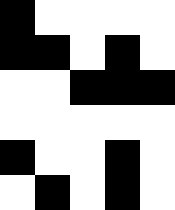[["black", "white", "white", "white", "white"], ["black", "black", "white", "black", "white"], ["white", "white", "black", "black", "black"], ["white", "white", "white", "white", "white"], ["black", "white", "white", "black", "white"], ["white", "black", "white", "black", "white"]]